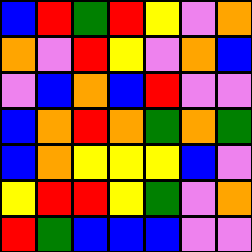[["blue", "red", "green", "red", "yellow", "violet", "orange"], ["orange", "violet", "red", "yellow", "violet", "orange", "blue"], ["violet", "blue", "orange", "blue", "red", "violet", "violet"], ["blue", "orange", "red", "orange", "green", "orange", "green"], ["blue", "orange", "yellow", "yellow", "yellow", "blue", "violet"], ["yellow", "red", "red", "yellow", "green", "violet", "orange"], ["red", "green", "blue", "blue", "blue", "violet", "violet"]]